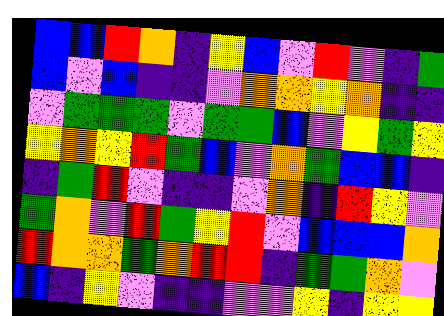[["blue", "blue", "red", "orange", "indigo", "yellow", "blue", "violet", "red", "violet", "indigo", "green"], ["blue", "violet", "blue", "indigo", "indigo", "violet", "orange", "orange", "yellow", "orange", "indigo", "indigo"], ["violet", "green", "green", "green", "violet", "green", "green", "blue", "violet", "yellow", "green", "yellow"], ["yellow", "orange", "yellow", "red", "green", "blue", "violet", "orange", "green", "blue", "blue", "indigo"], ["indigo", "green", "red", "violet", "indigo", "indigo", "violet", "orange", "indigo", "red", "yellow", "violet"], ["green", "orange", "violet", "red", "green", "yellow", "red", "violet", "blue", "blue", "blue", "orange"], ["red", "orange", "orange", "green", "orange", "red", "red", "indigo", "green", "green", "orange", "violet"], ["blue", "indigo", "yellow", "violet", "indigo", "indigo", "violet", "violet", "yellow", "indigo", "yellow", "yellow"]]